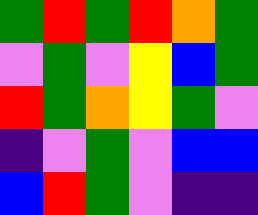[["green", "red", "green", "red", "orange", "green"], ["violet", "green", "violet", "yellow", "blue", "green"], ["red", "green", "orange", "yellow", "green", "violet"], ["indigo", "violet", "green", "violet", "blue", "blue"], ["blue", "red", "green", "violet", "indigo", "indigo"]]